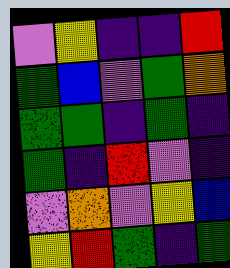[["violet", "yellow", "indigo", "indigo", "red"], ["green", "blue", "violet", "green", "orange"], ["green", "green", "indigo", "green", "indigo"], ["green", "indigo", "red", "violet", "indigo"], ["violet", "orange", "violet", "yellow", "blue"], ["yellow", "red", "green", "indigo", "green"]]